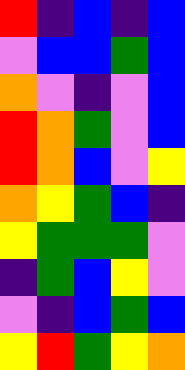[["red", "indigo", "blue", "indigo", "blue"], ["violet", "blue", "blue", "green", "blue"], ["orange", "violet", "indigo", "violet", "blue"], ["red", "orange", "green", "violet", "blue"], ["red", "orange", "blue", "violet", "yellow"], ["orange", "yellow", "green", "blue", "indigo"], ["yellow", "green", "green", "green", "violet"], ["indigo", "green", "blue", "yellow", "violet"], ["violet", "indigo", "blue", "green", "blue"], ["yellow", "red", "green", "yellow", "orange"]]